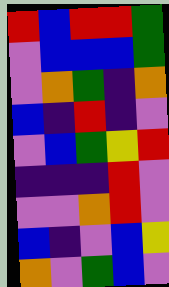[["red", "blue", "red", "red", "green"], ["violet", "blue", "blue", "blue", "green"], ["violet", "orange", "green", "indigo", "orange"], ["blue", "indigo", "red", "indigo", "violet"], ["violet", "blue", "green", "yellow", "red"], ["indigo", "indigo", "indigo", "red", "violet"], ["violet", "violet", "orange", "red", "violet"], ["blue", "indigo", "violet", "blue", "yellow"], ["orange", "violet", "green", "blue", "violet"]]